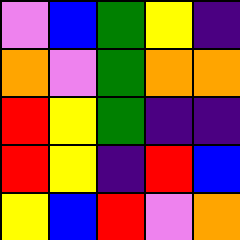[["violet", "blue", "green", "yellow", "indigo"], ["orange", "violet", "green", "orange", "orange"], ["red", "yellow", "green", "indigo", "indigo"], ["red", "yellow", "indigo", "red", "blue"], ["yellow", "blue", "red", "violet", "orange"]]